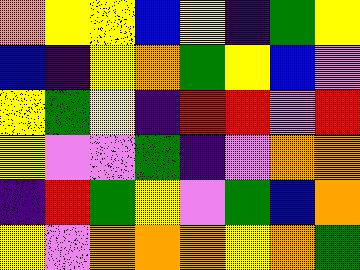[["orange", "yellow", "yellow", "blue", "yellow", "indigo", "green", "yellow"], ["blue", "indigo", "yellow", "orange", "green", "yellow", "blue", "violet"], ["yellow", "green", "yellow", "indigo", "red", "red", "violet", "red"], ["yellow", "violet", "violet", "green", "indigo", "violet", "orange", "orange"], ["indigo", "red", "green", "yellow", "violet", "green", "blue", "orange"], ["yellow", "violet", "orange", "orange", "orange", "yellow", "orange", "green"]]